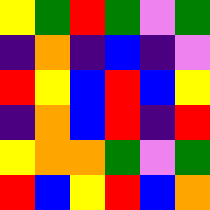[["yellow", "green", "red", "green", "violet", "green"], ["indigo", "orange", "indigo", "blue", "indigo", "violet"], ["red", "yellow", "blue", "red", "blue", "yellow"], ["indigo", "orange", "blue", "red", "indigo", "red"], ["yellow", "orange", "orange", "green", "violet", "green"], ["red", "blue", "yellow", "red", "blue", "orange"]]